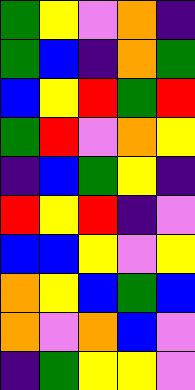[["green", "yellow", "violet", "orange", "indigo"], ["green", "blue", "indigo", "orange", "green"], ["blue", "yellow", "red", "green", "red"], ["green", "red", "violet", "orange", "yellow"], ["indigo", "blue", "green", "yellow", "indigo"], ["red", "yellow", "red", "indigo", "violet"], ["blue", "blue", "yellow", "violet", "yellow"], ["orange", "yellow", "blue", "green", "blue"], ["orange", "violet", "orange", "blue", "violet"], ["indigo", "green", "yellow", "yellow", "violet"]]